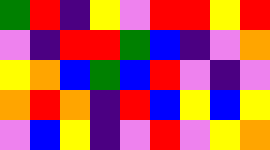[["green", "red", "indigo", "yellow", "violet", "red", "red", "yellow", "red"], ["violet", "indigo", "red", "red", "green", "blue", "indigo", "violet", "orange"], ["yellow", "orange", "blue", "green", "blue", "red", "violet", "indigo", "violet"], ["orange", "red", "orange", "indigo", "red", "blue", "yellow", "blue", "yellow"], ["violet", "blue", "yellow", "indigo", "violet", "red", "violet", "yellow", "orange"]]